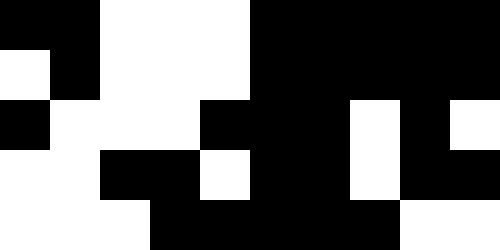[["black", "black", "white", "white", "white", "black", "black", "black", "black", "black"], ["white", "black", "white", "white", "white", "black", "black", "black", "black", "black"], ["black", "white", "white", "white", "black", "black", "black", "white", "black", "white"], ["white", "white", "black", "black", "white", "black", "black", "white", "black", "black"], ["white", "white", "white", "black", "black", "black", "black", "black", "white", "white"]]